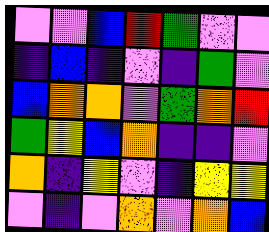[["violet", "violet", "blue", "red", "green", "violet", "violet"], ["indigo", "blue", "indigo", "violet", "indigo", "green", "violet"], ["blue", "orange", "orange", "violet", "green", "orange", "red"], ["green", "yellow", "blue", "orange", "indigo", "indigo", "violet"], ["orange", "indigo", "yellow", "violet", "indigo", "yellow", "yellow"], ["violet", "indigo", "violet", "orange", "violet", "orange", "blue"]]